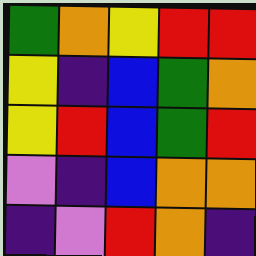[["green", "orange", "yellow", "red", "red"], ["yellow", "indigo", "blue", "green", "orange"], ["yellow", "red", "blue", "green", "red"], ["violet", "indigo", "blue", "orange", "orange"], ["indigo", "violet", "red", "orange", "indigo"]]